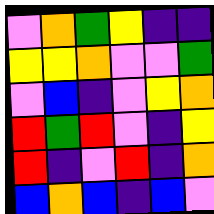[["violet", "orange", "green", "yellow", "indigo", "indigo"], ["yellow", "yellow", "orange", "violet", "violet", "green"], ["violet", "blue", "indigo", "violet", "yellow", "orange"], ["red", "green", "red", "violet", "indigo", "yellow"], ["red", "indigo", "violet", "red", "indigo", "orange"], ["blue", "orange", "blue", "indigo", "blue", "violet"]]